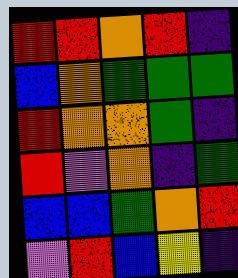[["red", "red", "orange", "red", "indigo"], ["blue", "orange", "green", "green", "green"], ["red", "orange", "orange", "green", "indigo"], ["red", "violet", "orange", "indigo", "green"], ["blue", "blue", "green", "orange", "red"], ["violet", "red", "blue", "yellow", "indigo"]]